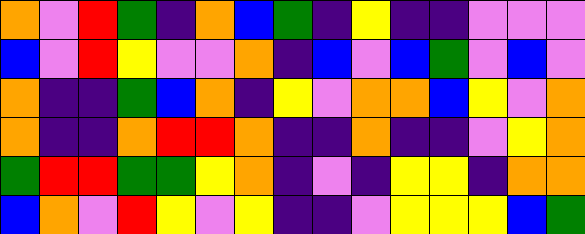[["orange", "violet", "red", "green", "indigo", "orange", "blue", "green", "indigo", "yellow", "indigo", "indigo", "violet", "violet", "violet"], ["blue", "violet", "red", "yellow", "violet", "violet", "orange", "indigo", "blue", "violet", "blue", "green", "violet", "blue", "violet"], ["orange", "indigo", "indigo", "green", "blue", "orange", "indigo", "yellow", "violet", "orange", "orange", "blue", "yellow", "violet", "orange"], ["orange", "indigo", "indigo", "orange", "red", "red", "orange", "indigo", "indigo", "orange", "indigo", "indigo", "violet", "yellow", "orange"], ["green", "red", "red", "green", "green", "yellow", "orange", "indigo", "violet", "indigo", "yellow", "yellow", "indigo", "orange", "orange"], ["blue", "orange", "violet", "red", "yellow", "violet", "yellow", "indigo", "indigo", "violet", "yellow", "yellow", "yellow", "blue", "green"]]